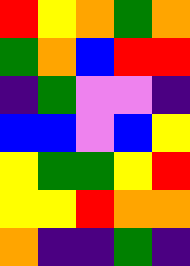[["red", "yellow", "orange", "green", "orange"], ["green", "orange", "blue", "red", "red"], ["indigo", "green", "violet", "violet", "indigo"], ["blue", "blue", "violet", "blue", "yellow"], ["yellow", "green", "green", "yellow", "red"], ["yellow", "yellow", "red", "orange", "orange"], ["orange", "indigo", "indigo", "green", "indigo"]]